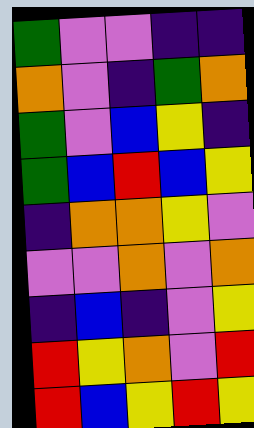[["green", "violet", "violet", "indigo", "indigo"], ["orange", "violet", "indigo", "green", "orange"], ["green", "violet", "blue", "yellow", "indigo"], ["green", "blue", "red", "blue", "yellow"], ["indigo", "orange", "orange", "yellow", "violet"], ["violet", "violet", "orange", "violet", "orange"], ["indigo", "blue", "indigo", "violet", "yellow"], ["red", "yellow", "orange", "violet", "red"], ["red", "blue", "yellow", "red", "yellow"]]